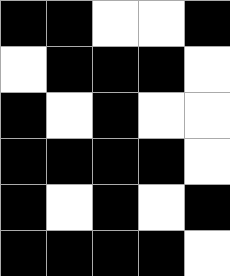[["black", "black", "white", "white", "black"], ["white", "black", "black", "black", "white"], ["black", "white", "black", "white", "white"], ["black", "black", "black", "black", "white"], ["black", "white", "black", "white", "black"], ["black", "black", "black", "black", "white"]]